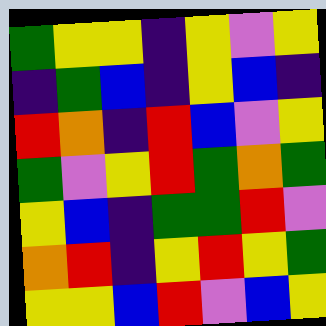[["green", "yellow", "yellow", "indigo", "yellow", "violet", "yellow"], ["indigo", "green", "blue", "indigo", "yellow", "blue", "indigo"], ["red", "orange", "indigo", "red", "blue", "violet", "yellow"], ["green", "violet", "yellow", "red", "green", "orange", "green"], ["yellow", "blue", "indigo", "green", "green", "red", "violet"], ["orange", "red", "indigo", "yellow", "red", "yellow", "green"], ["yellow", "yellow", "blue", "red", "violet", "blue", "yellow"]]